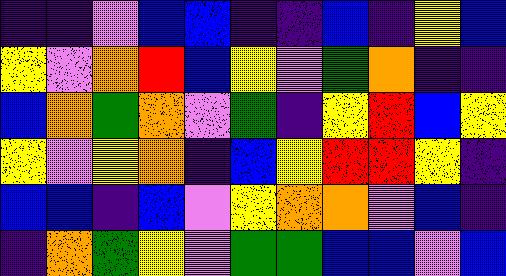[["indigo", "indigo", "violet", "blue", "blue", "indigo", "indigo", "blue", "indigo", "yellow", "blue"], ["yellow", "violet", "orange", "red", "blue", "yellow", "violet", "green", "orange", "indigo", "indigo"], ["blue", "orange", "green", "orange", "violet", "green", "indigo", "yellow", "red", "blue", "yellow"], ["yellow", "violet", "yellow", "orange", "indigo", "blue", "yellow", "red", "red", "yellow", "indigo"], ["blue", "blue", "indigo", "blue", "violet", "yellow", "orange", "orange", "violet", "blue", "indigo"], ["indigo", "orange", "green", "yellow", "violet", "green", "green", "blue", "blue", "violet", "blue"]]